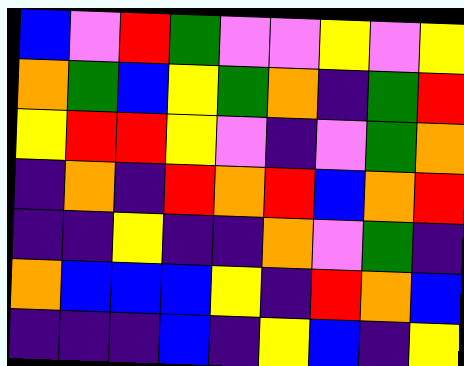[["blue", "violet", "red", "green", "violet", "violet", "yellow", "violet", "yellow"], ["orange", "green", "blue", "yellow", "green", "orange", "indigo", "green", "red"], ["yellow", "red", "red", "yellow", "violet", "indigo", "violet", "green", "orange"], ["indigo", "orange", "indigo", "red", "orange", "red", "blue", "orange", "red"], ["indigo", "indigo", "yellow", "indigo", "indigo", "orange", "violet", "green", "indigo"], ["orange", "blue", "blue", "blue", "yellow", "indigo", "red", "orange", "blue"], ["indigo", "indigo", "indigo", "blue", "indigo", "yellow", "blue", "indigo", "yellow"]]